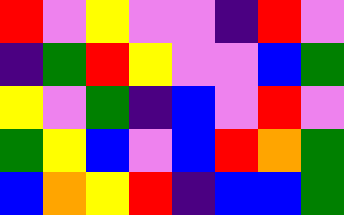[["red", "violet", "yellow", "violet", "violet", "indigo", "red", "violet"], ["indigo", "green", "red", "yellow", "violet", "violet", "blue", "green"], ["yellow", "violet", "green", "indigo", "blue", "violet", "red", "violet"], ["green", "yellow", "blue", "violet", "blue", "red", "orange", "green"], ["blue", "orange", "yellow", "red", "indigo", "blue", "blue", "green"]]